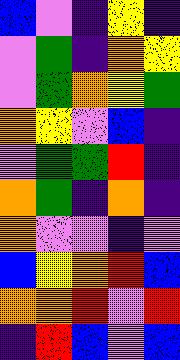[["blue", "violet", "indigo", "yellow", "indigo"], ["violet", "green", "indigo", "orange", "yellow"], ["violet", "green", "orange", "yellow", "green"], ["orange", "yellow", "violet", "blue", "indigo"], ["violet", "green", "green", "red", "indigo"], ["orange", "green", "indigo", "orange", "indigo"], ["orange", "violet", "violet", "indigo", "violet"], ["blue", "yellow", "orange", "red", "blue"], ["orange", "orange", "red", "violet", "red"], ["indigo", "red", "blue", "violet", "blue"]]